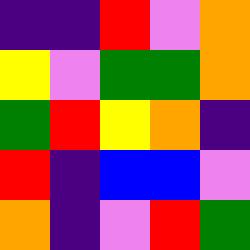[["indigo", "indigo", "red", "violet", "orange"], ["yellow", "violet", "green", "green", "orange"], ["green", "red", "yellow", "orange", "indigo"], ["red", "indigo", "blue", "blue", "violet"], ["orange", "indigo", "violet", "red", "green"]]